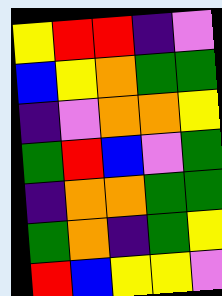[["yellow", "red", "red", "indigo", "violet"], ["blue", "yellow", "orange", "green", "green"], ["indigo", "violet", "orange", "orange", "yellow"], ["green", "red", "blue", "violet", "green"], ["indigo", "orange", "orange", "green", "green"], ["green", "orange", "indigo", "green", "yellow"], ["red", "blue", "yellow", "yellow", "violet"]]